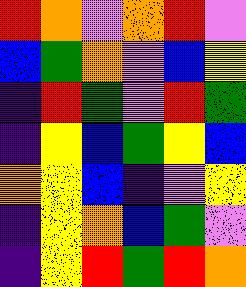[["red", "orange", "violet", "orange", "red", "violet"], ["blue", "green", "orange", "violet", "blue", "yellow"], ["indigo", "red", "green", "violet", "red", "green"], ["indigo", "yellow", "blue", "green", "yellow", "blue"], ["orange", "yellow", "blue", "indigo", "violet", "yellow"], ["indigo", "yellow", "orange", "blue", "green", "violet"], ["indigo", "yellow", "red", "green", "red", "orange"]]